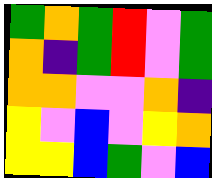[["green", "orange", "green", "red", "violet", "green"], ["orange", "indigo", "green", "red", "violet", "green"], ["orange", "orange", "violet", "violet", "orange", "indigo"], ["yellow", "violet", "blue", "violet", "yellow", "orange"], ["yellow", "yellow", "blue", "green", "violet", "blue"]]